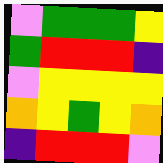[["violet", "green", "green", "green", "yellow"], ["green", "red", "red", "red", "indigo"], ["violet", "yellow", "yellow", "yellow", "yellow"], ["orange", "yellow", "green", "yellow", "orange"], ["indigo", "red", "red", "red", "violet"]]